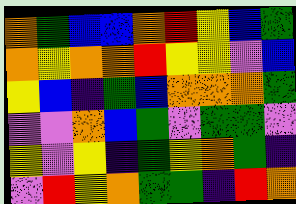[["orange", "green", "blue", "blue", "orange", "red", "yellow", "blue", "green"], ["orange", "yellow", "orange", "orange", "red", "yellow", "yellow", "violet", "blue"], ["yellow", "blue", "indigo", "green", "blue", "orange", "orange", "orange", "green"], ["violet", "violet", "orange", "blue", "green", "violet", "green", "green", "violet"], ["yellow", "violet", "yellow", "indigo", "green", "yellow", "orange", "green", "indigo"], ["violet", "red", "yellow", "orange", "green", "green", "indigo", "red", "orange"]]